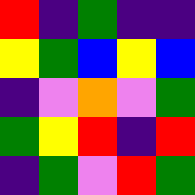[["red", "indigo", "green", "indigo", "indigo"], ["yellow", "green", "blue", "yellow", "blue"], ["indigo", "violet", "orange", "violet", "green"], ["green", "yellow", "red", "indigo", "red"], ["indigo", "green", "violet", "red", "green"]]